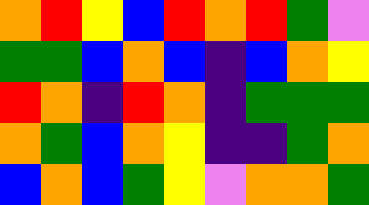[["orange", "red", "yellow", "blue", "red", "orange", "red", "green", "violet"], ["green", "green", "blue", "orange", "blue", "indigo", "blue", "orange", "yellow"], ["red", "orange", "indigo", "red", "orange", "indigo", "green", "green", "green"], ["orange", "green", "blue", "orange", "yellow", "indigo", "indigo", "green", "orange"], ["blue", "orange", "blue", "green", "yellow", "violet", "orange", "orange", "green"]]